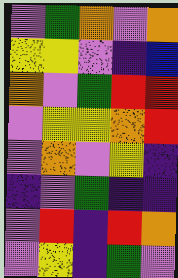[["violet", "green", "orange", "violet", "orange"], ["yellow", "yellow", "violet", "indigo", "blue"], ["orange", "violet", "green", "red", "red"], ["violet", "yellow", "yellow", "orange", "red"], ["violet", "orange", "violet", "yellow", "indigo"], ["indigo", "violet", "green", "indigo", "indigo"], ["violet", "red", "indigo", "red", "orange"], ["violet", "yellow", "indigo", "green", "violet"]]